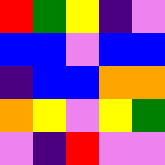[["red", "green", "yellow", "indigo", "violet"], ["blue", "blue", "violet", "blue", "blue"], ["indigo", "blue", "blue", "orange", "orange"], ["orange", "yellow", "violet", "yellow", "green"], ["violet", "indigo", "red", "violet", "violet"]]